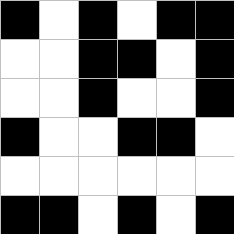[["black", "white", "black", "white", "black", "black"], ["white", "white", "black", "black", "white", "black"], ["white", "white", "black", "white", "white", "black"], ["black", "white", "white", "black", "black", "white"], ["white", "white", "white", "white", "white", "white"], ["black", "black", "white", "black", "white", "black"]]